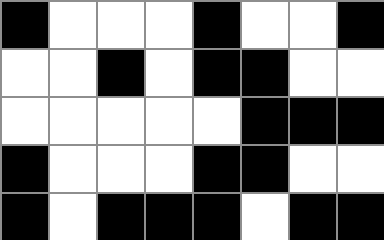[["black", "white", "white", "white", "black", "white", "white", "black"], ["white", "white", "black", "white", "black", "black", "white", "white"], ["white", "white", "white", "white", "white", "black", "black", "black"], ["black", "white", "white", "white", "black", "black", "white", "white"], ["black", "white", "black", "black", "black", "white", "black", "black"]]